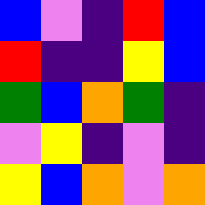[["blue", "violet", "indigo", "red", "blue"], ["red", "indigo", "indigo", "yellow", "blue"], ["green", "blue", "orange", "green", "indigo"], ["violet", "yellow", "indigo", "violet", "indigo"], ["yellow", "blue", "orange", "violet", "orange"]]